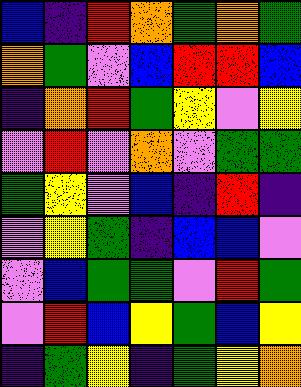[["blue", "indigo", "red", "orange", "green", "orange", "green"], ["orange", "green", "violet", "blue", "red", "red", "blue"], ["indigo", "orange", "red", "green", "yellow", "violet", "yellow"], ["violet", "red", "violet", "orange", "violet", "green", "green"], ["green", "yellow", "violet", "blue", "indigo", "red", "indigo"], ["violet", "yellow", "green", "indigo", "blue", "blue", "violet"], ["violet", "blue", "green", "green", "violet", "red", "green"], ["violet", "red", "blue", "yellow", "green", "blue", "yellow"], ["indigo", "green", "yellow", "indigo", "green", "yellow", "orange"]]